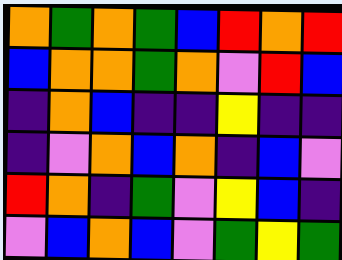[["orange", "green", "orange", "green", "blue", "red", "orange", "red"], ["blue", "orange", "orange", "green", "orange", "violet", "red", "blue"], ["indigo", "orange", "blue", "indigo", "indigo", "yellow", "indigo", "indigo"], ["indigo", "violet", "orange", "blue", "orange", "indigo", "blue", "violet"], ["red", "orange", "indigo", "green", "violet", "yellow", "blue", "indigo"], ["violet", "blue", "orange", "blue", "violet", "green", "yellow", "green"]]